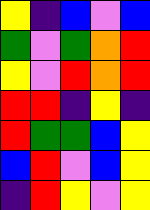[["yellow", "indigo", "blue", "violet", "blue"], ["green", "violet", "green", "orange", "red"], ["yellow", "violet", "red", "orange", "red"], ["red", "red", "indigo", "yellow", "indigo"], ["red", "green", "green", "blue", "yellow"], ["blue", "red", "violet", "blue", "yellow"], ["indigo", "red", "yellow", "violet", "yellow"]]